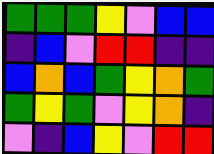[["green", "green", "green", "yellow", "violet", "blue", "blue"], ["indigo", "blue", "violet", "red", "red", "indigo", "indigo"], ["blue", "orange", "blue", "green", "yellow", "orange", "green"], ["green", "yellow", "green", "violet", "yellow", "orange", "indigo"], ["violet", "indigo", "blue", "yellow", "violet", "red", "red"]]